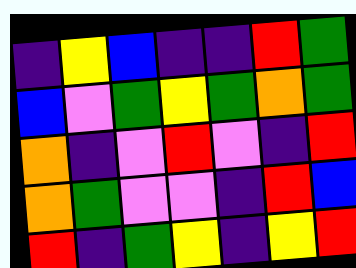[["indigo", "yellow", "blue", "indigo", "indigo", "red", "green"], ["blue", "violet", "green", "yellow", "green", "orange", "green"], ["orange", "indigo", "violet", "red", "violet", "indigo", "red"], ["orange", "green", "violet", "violet", "indigo", "red", "blue"], ["red", "indigo", "green", "yellow", "indigo", "yellow", "red"]]